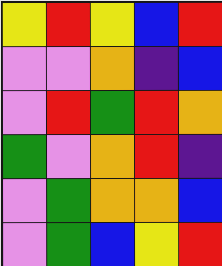[["yellow", "red", "yellow", "blue", "red"], ["violet", "violet", "orange", "indigo", "blue"], ["violet", "red", "green", "red", "orange"], ["green", "violet", "orange", "red", "indigo"], ["violet", "green", "orange", "orange", "blue"], ["violet", "green", "blue", "yellow", "red"]]